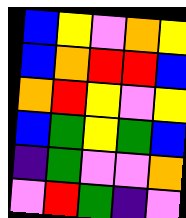[["blue", "yellow", "violet", "orange", "yellow"], ["blue", "orange", "red", "red", "blue"], ["orange", "red", "yellow", "violet", "yellow"], ["blue", "green", "yellow", "green", "blue"], ["indigo", "green", "violet", "violet", "orange"], ["violet", "red", "green", "indigo", "violet"]]